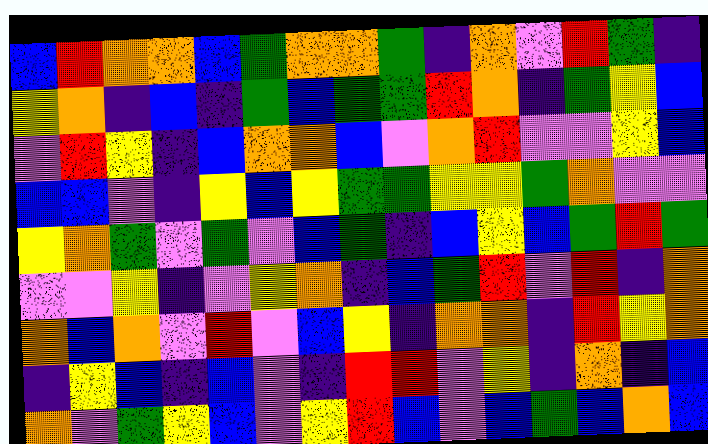[["blue", "red", "orange", "orange", "blue", "green", "orange", "orange", "green", "indigo", "orange", "violet", "red", "green", "indigo"], ["yellow", "orange", "indigo", "blue", "indigo", "green", "blue", "green", "green", "red", "orange", "indigo", "green", "yellow", "blue"], ["violet", "red", "yellow", "indigo", "blue", "orange", "orange", "blue", "violet", "orange", "red", "violet", "violet", "yellow", "blue"], ["blue", "blue", "violet", "indigo", "yellow", "blue", "yellow", "green", "green", "yellow", "yellow", "green", "orange", "violet", "violet"], ["yellow", "orange", "green", "violet", "green", "violet", "blue", "green", "indigo", "blue", "yellow", "blue", "green", "red", "green"], ["violet", "violet", "yellow", "indigo", "violet", "yellow", "orange", "indigo", "blue", "green", "red", "violet", "red", "indigo", "orange"], ["orange", "blue", "orange", "violet", "red", "violet", "blue", "yellow", "indigo", "orange", "orange", "indigo", "red", "yellow", "orange"], ["indigo", "yellow", "blue", "indigo", "blue", "violet", "indigo", "red", "red", "violet", "yellow", "indigo", "orange", "indigo", "blue"], ["orange", "violet", "green", "yellow", "blue", "violet", "yellow", "red", "blue", "violet", "blue", "green", "blue", "orange", "blue"]]